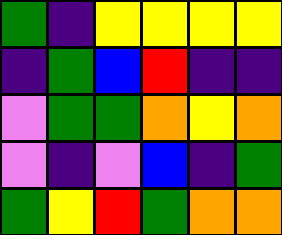[["green", "indigo", "yellow", "yellow", "yellow", "yellow"], ["indigo", "green", "blue", "red", "indigo", "indigo"], ["violet", "green", "green", "orange", "yellow", "orange"], ["violet", "indigo", "violet", "blue", "indigo", "green"], ["green", "yellow", "red", "green", "orange", "orange"]]